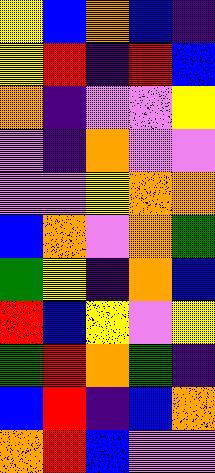[["yellow", "blue", "orange", "blue", "indigo"], ["yellow", "red", "indigo", "red", "blue"], ["orange", "indigo", "violet", "violet", "yellow"], ["violet", "indigo", "orange", "violet", "violet"], ["violet", "violet", "yellow", "orange", "orange"], ["blue", "orange", "violet", "orange", "green"], ["green", "yellow", "indigo", "orange", "blue"], ["red", "blue", "yellow", "violet", "yellow"], ["green", "red", "orange", "green", "indigo"], ["blue", "red", "indigo", "blue", "orange"], ["orange", "red", "blue", "violet", "violet"]]